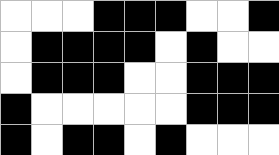[["white", "white", "white", "black", "black", "black", "white", "white", "black"], ["white", "black", "black", "black", "black", "white", "black", "white", "white"], ["white", "black", "black", "black", "white", "white", "black", "black", "black"], ["black", "white", "white", "white", "white", "white", "black", "black", "black"], ["black", "white", "black", "black", "white", "black", "white", "white", "white"]]